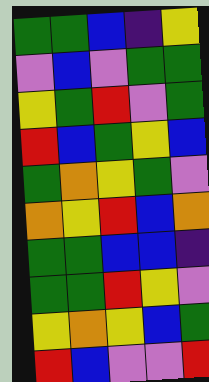[["green", "green", "blue", "indigo", "yellow"], ["violet", "blue", "violet", "green", "green"], ["yellow", "green", "red", "violet", "green"], ["red", "blue", "green", "yellow", "blue"], ["green", "orange", "yellow", "green", "violet"], ["orange", "yellow", "red", "blue", "orange"], ["green", "green", "blue", "blue", "indigo"], ["green", "green", "red", "yellow", "violet"], ["yellow", "orange", "yellow", "blue", "green"], ["red", "blue", "violet", "violet", "red"]]